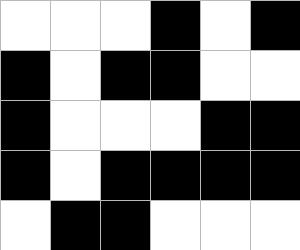[["white", "white", "white", "black", "white", "black"], ["black", "white", "black", "black", "white", "white"], ["black", "white", "white", "white", "black", "black"], ["black", "white", "black", "black", "black", "black"], ["white", "black", "black", "white", "white", "white"]]